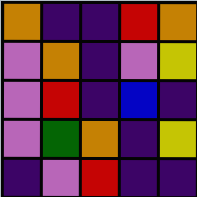[["orange", "indigo", "indigo", "red", "orange"], ["violet", "orange", "indigo", "violet", "yellow"], ["violet", "red", "indigo", "blue", "indigo"], ["violet", "green", "orange", "indigo", "yellow"], ["indigo", "violet", "red", "indigo", "indigo"]]